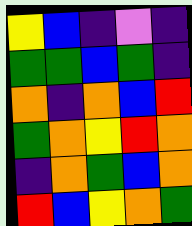[["yellow", "blue", "indigo", "violet", "indigo"], ["green", "green", "blue", "green", "indigo"], ["orange", "indigo", "orange", "blue", "red"], ["green", "orange", "yellow", "red", "orange"], ["indigo", "orange", "green", "blue", "orange"], ["red", "blue", "yellow", "orange", "green"]]